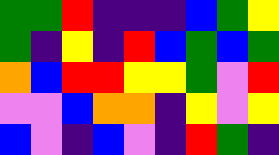[["green", "green", "red", "indigo", "indigo", "indigo", "blue", "green", "yellow"], ["green", "indigo", "yellow", "indigo", "red", "blue", "green", "blue", "green"], ["orange", "blue", "red", "red", "yellow", "yellow", "green", "violet", "red"], ["violet", "violet", "blue", "orange", "orange", "indigo", "yellow", "violet", "yellow"], ["blue", "violet", "indigo", "blue", "violet", "indigo", "red", "green", "indigo"]]